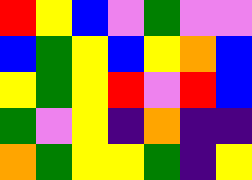[["red", "yellow", "blue", "violet", "green", "violet", "violet"], ["blue", "green", "yellow", "blue", "yellow", "orange", "blue"], ["yellow", "green", "yellow", "red", "violet", "red", "blue"], ["green", "violet", "yellow", "indigo", "orange", "indigo", "indigo"], ["orange", "green", "yellow", "yellow", "green", "indigo", "yellow"]]